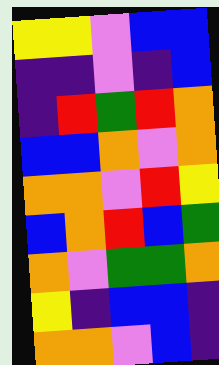[["yellow", "yellow", "violet", "blue", "blue"], ["indigo", "indigo", "violet", "indigo", "blue"], ["indigo", "red", "green", "red", "orange"], ["blue", "blue", "orange", "violet", "orange"], ["orange", "orange", "violet", "red", "yellow"], ["blue", "orange", "red", "blue", "green"], ["orange", "violet", "green", "green", "orange"], ["yellow", "indigo", "blue", "blue", "indigo"], ["orange", "orange", "violet", "blue", "indigo"]]